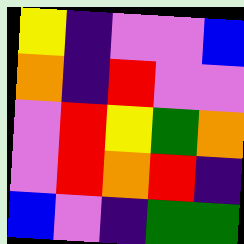[["yellow", "indigo", "violet", "violet", "blue"], ["orange", "indigo", "red", "violet", "violet"], ["violet", "red", "yellow", "green", "orange"], ["violet", "red", "orange", "red", "indigo"], ["blue", "violet", "indigo", "green", "green"]]